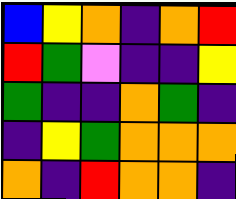[["blue", "yellow", "orange", "indigo", "orange", "red"], ["red", "green", "violet", "indigo", "indigo", "yellow"], ["green", "indigo", "indigo", "orange", "green", "indigo"], ["indigo", "yellow", "green", "orange", "orange", "orange"], ["orange", "indigo", "red", "orange", "orange", "indigo"]]